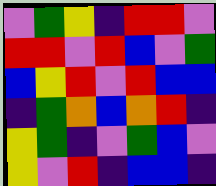[["violet", "green", "yellow", "indigo", "red", "red", "violet"], ["red", "red", "violet", "red", "blue", "violet", "green"], ["blue", "yellow", "red", "violet", "red", "blue", "blue"], ["indigo", "green", "orange", "blue", "orange", "red", "indigo"], ["yellow", "green", "indigo", "violet", "green", "blue", "violet"], ["yellow", "violet", "red", "indigo", "blue", "blue", "indigo"]]